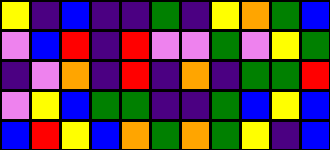[["yellow", "indigo", "blue", "indigo", "indigo", "green", "indigo", "yellow", "orange", "green", "blue"], ["violet", "blue", "red", "indigo", "red", "violet", "violet", "green", "violet", "yellow", "green"], ["indigo", "violet", "orange", "indigo", "red", "indigo", "orange", "indigo", "green", "green", "red"], ["violet", "yellow", "blue", "green", "green", "indigo", "indigo", "green", "blue", "yellow", "blue"], ["blue", "red", "yellow", "blue", "orange", "green", "orange", "green", "yellow", "indigo", "blue"]]